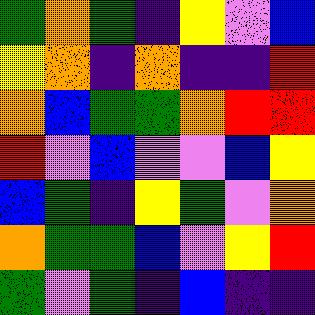[["green", "orange", "green", "indigo", "yellow", "violet", "blue"], ["yellow", "orange", "indigo", "orange", "indigo", "indigo", "red"], ["orange", "blue", "green", "green", "orange", "red", "red"], ["red", "violet", "blue", "violet", "violet", "blue", "yellow"], ["blue", "green", "indigo", "yellow", "green", "violet", "orange"], ["orange", "green", "green", "blue", "violet", "yellow", "red"], ["green", "violet", "green", "indigo", "blue", "indigo", "indigo"]]